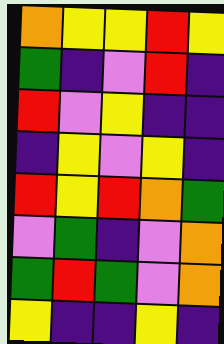[["orange", "yellow", "yellow", "red", "yellow"], ["green", "indigo", "violet", "red", "indigo"], ["red", "violet", "yellow", "indigo", "indigo"], ["indigo", "yellow", "violet", "yellow", "indigo"], ["red", "yellow", "red", "orange", "green"], ["violet", "green", "indigo", "violet", "orange"], ["green", "red", "green", "violet", "orange"], ["yellow", "indigo", "indigo", "yellow", "indigo"]]